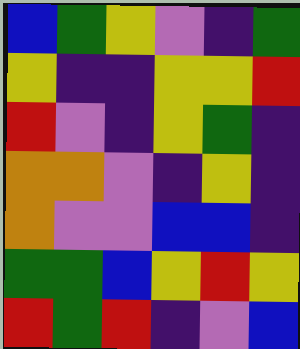[["blue", "green", "yellow", "violet", "indigo", "green"], ["yellow", "indigo", "indigo", "yellow", "yellow", "red"], ["red", "violet", "indigo", "yellow", "green", "indigo"], ["orange", "orange", "violet", "indigo", "yellow", "indigo"], ["orange", "violet", "violet", "blue", "blue", "indigo"], ["green", "green", "blue", "yellow", "red", "yellow"], ["red", "green", "red", "indigo", "violet", "blue"]]